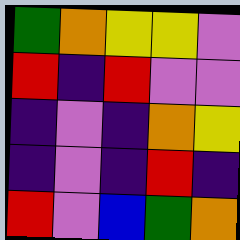[["green", "orange", "yellow", "yellow", "violet"], ["red", "indigo", "red", "violet", "violet"], ["indigo", "violet", "indigo", "orange", "yellow"], ["indigo", "violet", "indigo", "red", "indigo"], ["red", "violet", "blue", "green", "orange"]]